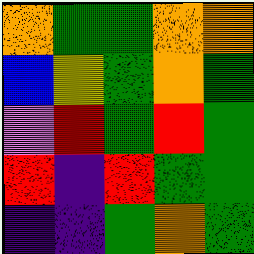[["orange", "green", "green", "orange", "orange"], ["blue", "yellow", "green", "orange", "green"], ["violet", "red", "green", "red", "green"], ["red", "indigo", "red", "green", "green"], ["indigo", "indigo", "green", "orange", "green"]]